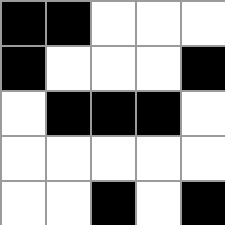[["black", "black", "white", "white", "white"], ["black", "white", "white", "white", "black"], ["white", "black", "black", "black", "white"], ["white", "white", "white", "white", "white"], ["white", "white", "black", "white", "black"]]